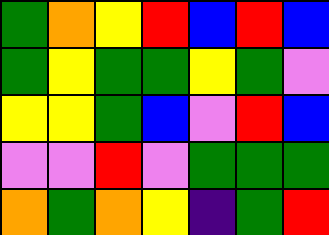[["green", "orange", "yellow", "red", "blue", "red", "blue"], ["green", "yellow", "green", "green", "yellow", "green", "violet"], ["yellow", "yellow", "green", "blue", "violet", "red", "blue"], ["violet", "violet", "red", "violet", "green", "green", "green"], ["orange", "green", "orange", "yellow", "indigo", "green", "red"]]